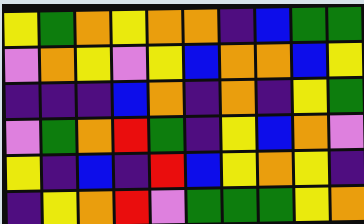[["yellow", "green", "orange", "yellow", "orange", "orange", "indigo", "blue", "green", "green"], ["violet", "orange", "yellow", "violet", "yellow", "blue", "orange", "orange", "blue", "yellow"], ["indigo", "indigo", "indigo", "blue", "orange", "indigo", "orange", "indigo", "yellow", "green"], ["violet", "green", "orange", "red", "green", "indigo", "yellow", "blue", "orange", "violet"], ["yellow", "indigo", "blue", "indigo", "red", "blue", "yellow", "orange", "yellow", "indigo"], ["indigo", "yellow", "orange", "red", "violet", "green", "green", "green", "yellow", "orange"]]